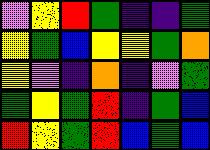[["violet", "yellow", "red", "green", "indigo", "indigo", "green"], ["yellow", "green", "blue", "yellow", "yellow", "green", "orange"], ["yellow", "violet", "indigo", "orange", "indigo", "violet", "green"], ["green", "yellow", "green", "red", "indigo", "green", "blue"], ["red", "yellow", "green", "red", "blue", "green", "blue"]]